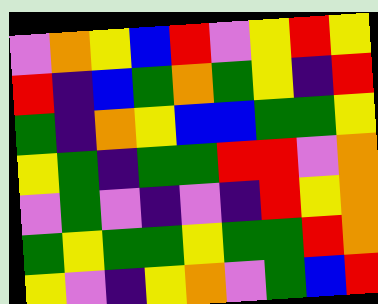[["violet", "orange", "yellow", "blue", "red", "violet", "yellow", "red", "yellow"], ["red", "indigo", "blue", "green", "orange", "green", "yellow", "indigo", "red"], ["green", "indigo", "orange", "yellow", "blue", "blue", "green", "green", "yellow"], ["yellow", "green", "indigo", "green", "green", "red", "red", "violet", "orange"], ["violet", "green", "violet", "indigo", "violet", "indigo", "red", "yellow", "orange"], ["green", "yellow", "green", "green", "yellow", "green", "green", "red", "orange"], ["yellow", "violet", "indigo", "yellow", "orange", "violet", "green", "blue", "red"]]